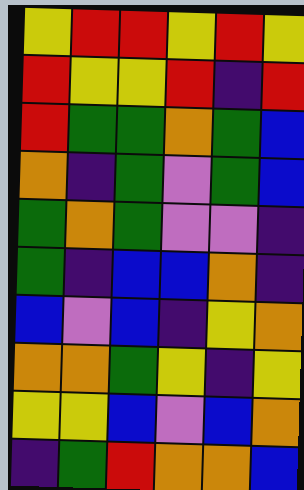[["yellow", "red", "red", "yellow", "red", "yellow"], ["red", "yellow", "yellow", "red", "indigo", "red"], ["red", "green", "green", "orange", "green", "blue"], ["orange", "indigo", "green", "violet", "green", "blue"], ["green", "orange", "green", "violet", "violet", "indigo"], ["green", "indigo", "blue", "blue", "orange", "indigo"], ["blue", "violet", "blue", "indigo", "yellow", "orange"], ["orange", "orange", "green", "yellow", "indigo", "yellow"], ["yellow", "yellow", "blue", "violet", "blue", "orange"], ["indigo", "green", "red", "orange", "orange", "blue"]]